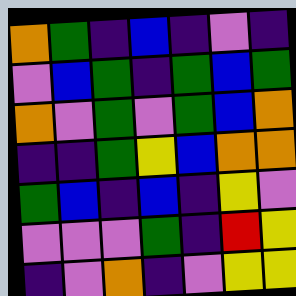[["orange", "green", "indigo", "blue", "indigo", "violet", "indigo"], ["violet", "blue", "green", "indigo", "green", "blue", "green"], ["orange", "violet", "green", "violet", "green", "blue", "orange"], ["indigo", "indigo", "green", "yellow", "blue", "orange", "orange"], ["green", "blue", "indigo", "blue", "indigo", "yellow", "violet"], ["violet", "violet", "violet", "green", "indigo", "red", "yellow"], ["indigo", "violet", "orange", "indigo", "violet", "yellow", "yellow"]]